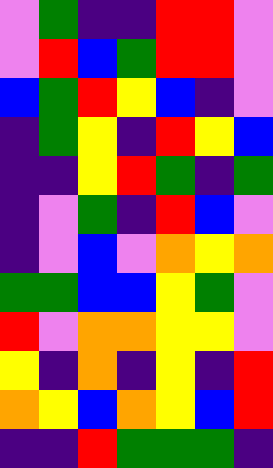[["violet", "green", "indigo", "indigo", "red", "red", "violet"], ["violet", "red", "blue", "green", "red", "red", "violet"], ["blue", "green", "red", "yellow", "blue", "indigo", "violet"], ["indigo", "green", "yellow", "indigo", "red", "yellow", "blue"], ["indigo", "indigo", "yellow", "red", "green", "indigo", "green"], ["indigo", "violet", "green", "indigo", "red", "blue", "violet"], ["indigo", "violet", "blue", "violet", "orange", "yellow", "orange"], ["green", "green", "blue", "blue", "yellow", "green", "violet"], ["red", "violet", "orange", "orange", "yellow", "yellow", "violet"], ["yellow", "indigo", "orange", "indigo", "yellow", "indigo", "red"], ["orange", "yellow", "blue", "orange", "yellow", "blue", "red"], ["indigo", "indigo", "red", "green", "green", "green", "indigo"]]